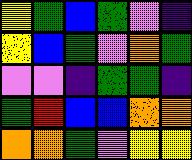[["yellow", "green", "blue", "green", "violet", "indigo"], ["yellow", "blue", "green", "violet", "orange", "green"], ["violet", "violet", "indigo", "green", "green", "indigo"], ["green", "red", "blue", "blue", "orange", "orange"], ["orange", "orange", "green", "violet", "yellow", "yellow"]]